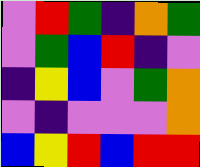[["violet", "red", "green", "indigo", "orange", "green"], ["violet", "green", "blue", "red", "indigo", "violet"], ["indigo", "yellow", "blue", "violet", "green", "orange"], ["violet", "indigo", "violet", "violet", "violet", "orange"], ["blue", "yellow", "red", "blue", "red", "red"]]